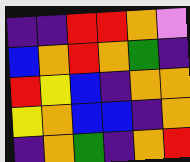[["indigo", "indigo", "red", "red", "orange", "violet"], ["blue", "orange", "red", "orange", "green", "indigo"], ["red", "yellow", "blue", "indigo", "orange", "orange"], ["yellow", "orange", "blue", "blue", "indigo", "orange"], ["indigo", "orange", "green", "indigo", "orange", "red"]]